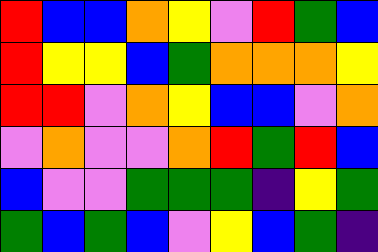[["red", "blue", "blue", "orange", "yellow", "violet", "red", "green", "blue"], ["red", "yellow", "yellow", "blue", "green", "orange", "orange", "orange", "yellow"], ["red", "red", "violet", "orange", "yellow", "blue", "blue", "violet", "orange"], ["violet", "orange", "violet", "violet", "orange", "red", "green", "red", "blue"], ["blue", "violet", "violet", "green", "green", "green", "indigo", "yellow", "green"], ["green", "blue", "green", "blue", "violet", "yellow", "blue", "green", "indigo"]]